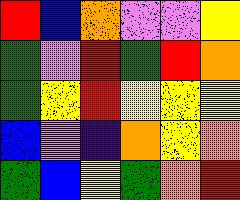[["red", "blue", "orange", "violet", "violet", "yellow"], ["green", "violet", "red", "green", "red", "orange"], ["green", "yellow", "red", "yellow", "yellow", "yellow"], ["blue", "violet", "indigo", "orange", "yellow", "orange"], ["green", "blue", "yellow", "green", "orange", "red"]]